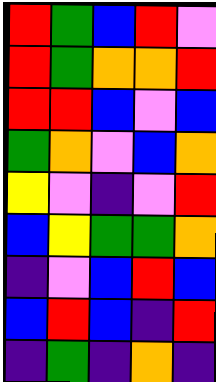[["red", "green", "blue", "red", "violet"], ["red", "green", "orange", "orange", "red"], ["red", "red", "blue", "violet", "blue"], ["green", "orange", "violet", "blue", "orange"], ["yellow", "violet", "indigo", "violet", "red"], ["blue", "yellow", "green", "green", "orange"], ["indigo", "violet", "blue", "red", "blue"], ["blue", "red", "blue", "indigo", "red"], ["indigo", "green", "indigo", "orange", "indigo"]]